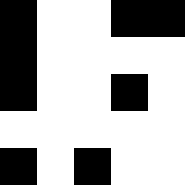[["black", "white", "white", "black", "black"], ["black", "white", "white", "white", "white"], ["black", "white", "white", "black", "white"], ["white", "white", "white", "white", "white"], ["black", "white", "black", "white", "white"]]